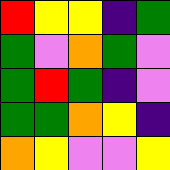[["red", "yellow", "yellow", "indigo", "green"], ["green", "violet", "orange", "green", "violet"], ["green", "red", "green", "indigo", "violet"], ["green", "green", "orange", "yellow", "indigo"], ["orange", "yellow", "violet", "violet", "yellow"]]